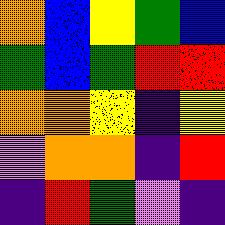[["orange", "blue", "yellow", "green", "blue"], ["green", "blue", "green", "red", "red"], ["orange", "orange", "yellow", "indigo", "yellow"], ["violet", "orange", "orange", "indigo", "red"], ["indigo", "red", "green", "violet", "indigo"]]